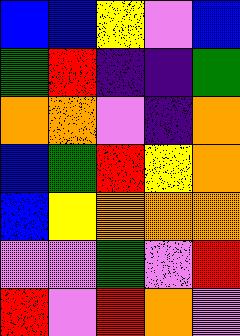[["blue", "blue", "yellow", "violet", "blue"], ["green", "red", "indigo", "indigo", "green"], ["orange", "orange", "violet", "indigo", "orange"], ["blue", "green", "red", "yellow", "orange"], ["blue", "yellow", "orange", "orange", "orange"], ["violet", "violet", "green", "violet", "red"], ["red", "violet", "red", "orange", "violet"]]